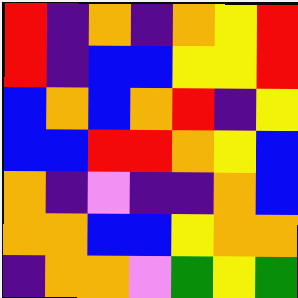[["red", "indigo", "orange", "indigo", "orange", "yellow", "red"], ["red", "indigo", "blue", "blue", "yellow", "yellow", "red"], ["blue", "orange", "blue", "orange", "red", "indigo", "yellow"], ["blue", "blue", "red", "red", "orange", "yellow", "blue"], ["orange", "indigo", "violet", "indigo", "indigo", "orange", "blue"], ["orange", "orange", "blue", "blue", "yellow", "orange", "orange"], ["indigo", "orange", "orange", "violet", "green", "yellow", "green"]]